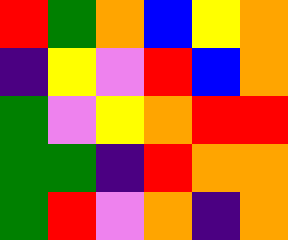[["red", "green", "orange", "blue", "yellow", "orange"], ["indigo", "yellow", "violet", "red", "blue", "orange"], ["green", "violet", "yellow", "orange", "red", "red"], ["green", "green", "indigo", "red", "orange", "orange"], ["green", "red", "violet", "orange", "indigo", "orange"]]